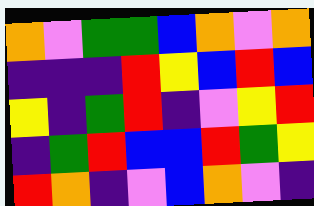[["orange", "violet", "green", "green", "blue", "orange", "violet", "orange"], ["indigo", "indigo", "indigo", "red", "yellow", "blue", "red", "blue"], ["yellow", "indigo", "green", "red", "indigo", "violet", "yellow", "red"], ["indigo", "green", "red", "blue", "blue", "red", "green", "yellow"], ["red", "orange", "indigo", "violet", "blue", "orange", "violet", "indigo"]]